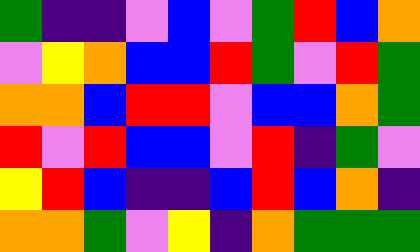[["green", "indigo", "indigo", "violet", "blue", "violet", "green", "red", "blue", "orange"], ["violet", "yellow", "orange", "blue", "blue", "red", "green", "violet", "red", "green"], ["orange", "orange", "blue", "red", "red", "violet", "blue", "blue", "orange", "green"], ["red", "violet", "red", "blue", "blue", "violet", "red", "indigo", "green", "violet"], ["yellow", "red", "blue", "indigo", "indigo", "blue", "red", "blue", "orange", "indigo"], ["orange", "orange", "green", "violet", "yellow", "indigo", "orange", "green", "green", "green"]]